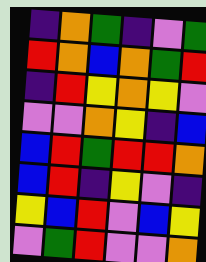[["indigo", "orange", "green", "indigo", "violet", "green"], ["red", "orange", "blue", "orange", "green", "red"], ["indigo", "red", "yellow", "orange", "yellow", "violet"], ["violet", "violet", "orange", "yellow", "indigo", "blue"], ["blue", "red", "green", "red", "red", "orange"], ["blue", "red", "indigo", "yellow", "violet", "indigo"], ["yellow", "blue", "red", "violet", "blue", "yellow"], ["violet", "green", "red", "violet", "violet", "orange"]]